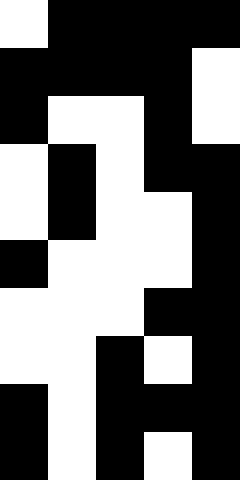[["white", "black", "black", "black", "black"], ["black", "black", "black", "black", "white"], ["black", "white", "white", "black", "white"], ["white", "black", "white", "black", "black"], ["white", "black", "white", "white", "black"], ["black", "white", "white", "white", "black"], ["white", "white", "white", "black", "black"], ["white", "white", "black", "white", "black"], ["black", "white", "black", "black", "black"], ["black", "white", "black", "white", "black"]]